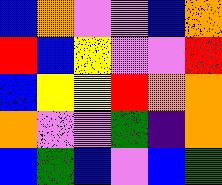[["blue", "orange", "violet", "violet", "blue", "orange"], ["red", "blue", "yellow", "violet", "violet", "red"], ["blue", "yellow", "yellow", "red", "orange", "orange"], ["orange", "violet", "violet", "green", "indigo", "orange"], ["blue", "green", "blue", "violet", "blue", "green"]]